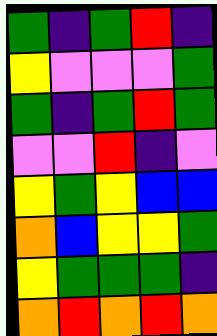[["green", "indigo", "green", "red", "indigo"], ["yellow", "violet", "violet", "violet", "green"], ["green", "indigo", "green", "red", "green"], ["violet", "violet", "red", "indigo", "violet"], ["yellow", "green", "yellow", "blue", "blue"], ["orange", "blue", "yellow", "yellow", "green"], ["yellow", "green", "green", "green", "indigo"], ["orange", "red", "orange", "red", "orange"]]